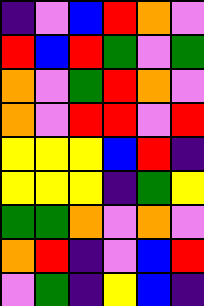[["indigo", "violet", "blue", "red", "orange", "violet"], ["red", "blue", "red", "green", "violet", "green"], ["orange", "violet", "green", "red", "orange", "violet"], ["orange", "violet", "red", "red", "violet", "red"], ["yellow", "yellow", "yellow", "blue", "red", "indigo"], ["yellow", "yellow", "yellow", "indigo", "green", "yellow"], ["green", "green", "orange", "violet", "orange", "violet"], ["orange", "red", "indigo", "violet", "blue", "red"], ["violet", "green", "indigo", "yellow", "blue", "indigo"]]